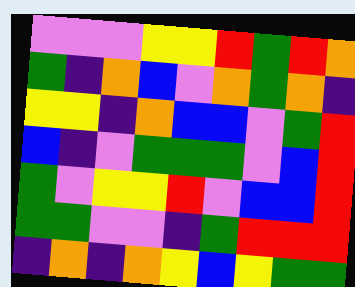[["violet", "violet", "violet", "yellow", "yellow", "red", "green", "red", "orange"], ["green", "indigo", "orange", "blue", "violet", "orange", "green", "orange", "indigo"], ["yellow", "yellow", "indigo", "orange", "blue", "blue", "violet", "green", "red"], ["blue", "indigo", "violet", "green", "green", "green", "violet", "blue", "red"], ["green", "violet", "yellow", "yellow", "red", "violet", "blue", "blue", "red"], ["green", "green", "violet", "violet", "indigo", "green", "red", "red", "red"], ["indigo", "orange", "indigo", "orange", "yellow", "blue", "yellow", "green", "green"]]